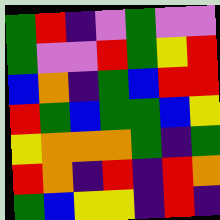[["green", "red", "indigo", "violet", "green", "violet", "violet"], ["green", "violet", "violet", "red", "green", "yellow", "red"], ["blue", "orange", "indigo", "green", "blue", "red", "red"], ["red", "green", "blue", "green", "green", "blue", "yellow"], ["yellow", "orange", "orange", "orange", "green", "indigo", "green"], ["red", "orange", "indigo", "red", "indigo", "red", "orange"], ["green", "blue", "yellow", "yellow", "indigo", "red", "indigo"]]